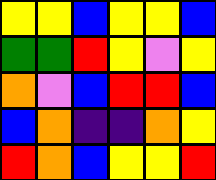[["yellow", "yellow", "blue", "yellow", "yellow", "blue"], ["green", "green", "red", "yellow", "violet", "yellow"], ["orange", "violet", "blue", "red", "red", "blue"], ["blue", "orange", "indigo", "indigo", "orange", "yellow"], ["red", "orange", "blue", "yellow", "yellow", "red"]]